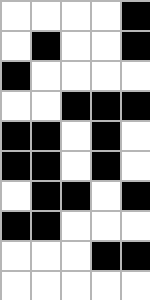[["white", "white", "white", "white", "black"], ["white", "black", "white", "white", "black"], ["black", "white", "white", "white", "white"], ["white", "white", "black", "black", "black"], ["black", "black", "white", "black", "white"], ["black", "black", "white", "black", "white"], ["white", "black", "black", "white", "black"], ["black", "black", "white", "white", "white"], ["white", "white", "white", "black", "black"], ["white", "white", "white", "white", "white"]]